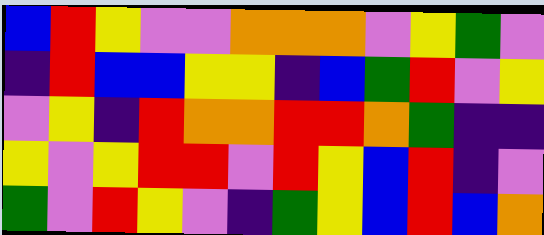[["blue", "red", "yellow", "violet", "violet", "orange", "orange", "orange", "violet", "yellow", "green", "violet"], ["indigo", "red", "blue", "blue", "yellow", "yellow", "indigo", "blue", "green", "red", "violet", "yellow"], ["violet", "yellow", "indigo", "red", "orange", "orange", "red", "red", "orange", "green", "indigo", "indigo"], ["yellow", "violet", "yellow", "red", "red", "violet", "red", "yellow", "blue", "red", "indigo", "violet"], ["green", "violet", "red", "yellow", "violet", "indigo", "green", "yellow", "blue", "red", "blue", "orange"]]